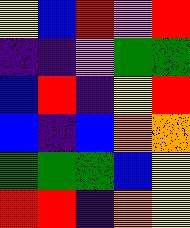[["yellow", "blue", "red", "violet", "red"], ["indigo", "indigo", "violet", "green", "green"], ["blue", "red", "indigo", "yellow", "red"], ["blue", "indigo", "blue", "orange", "orange"], ["green", "green", "green", "blue", "yellow"], ["red", "red", "indigo", "orange", "yellow"]]